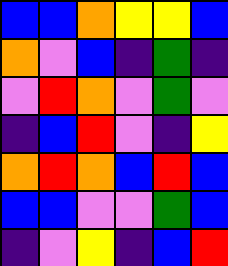[["blue", "blue", "orange", "yellow", "yellow", "blue"], ["orange", "violet", "blue", "indigo", "green", "indigo"], ["violet", "red", "orange", "violet", "green", "violet"], ["indigo", "blue", "red", "violet", "indigo", "yellow"], ["orange", "red", "orange", "blue", "red", "blue"], ["blue", "blue", "violet", "violet", "green", "blue"], ["indigo", "violet", "yellow", "indigo", "blue", "red"]]